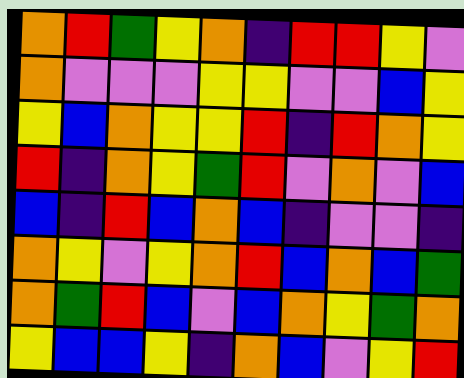[["orange", "red", "green", "yellow", "orange", "indigo", "red", "red", "yellow", "violet"], ["orange", "violet", "violet", "violet", "yellow", "yellow", "violet", "violet", "blue", "yellow"], ["yellow", "blue", "orange", "yellow", "yellow", "red", "indigo", "red", "orange", "yellow"], ["red", "indigo", "orange", "yellow", "green", "red", "violet", "orange", "violet", "blue"], ["blue", "indigo", "red", "blue", "orange", "blue", "indigo", "violet", "violet", "indigo"], ["orange", "yellow", "violet", "yellow", "orange", "red", "blue", "orange", "blue", "green"], ["orange", "green", "red", "blue", "violet", "blue", "orange", "yellow", "green", "orange"], ["yellow", "blue", "blue", "yellow", "indigo", "orange", "blue", "violet", "yellow", "red"]]